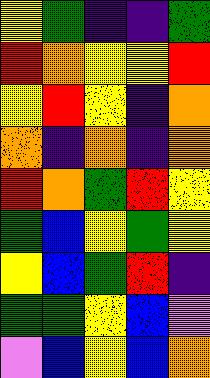[["yellow", "green", "indigo", "indigo", "green"], ["red", "orange", "yellow", "yellow", "red"], ["yellow", "red", "yellow", "indigo", "orange"], ["orange", "indigo", "orange", "indigo", "orange"], ["red", "orange", "green", "red", "yellow"], ["green", "blue", "yellow", "green", "yellow"], ["yellow", "blue", "green", "red", "indigo"], ["green", "green", "yellow", "blue", "violet"], ["violet", "blue", "yellow", "blue", "orange"]]